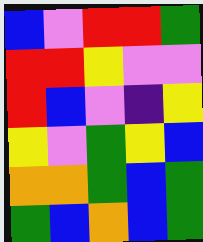[["blue", "violet", "red", "red", "green"], ["red", "red", "yellow", "violet", "violet"], ["red", "blue", "violet", "indigo", "yellow"], ["yellow", "violet", "green", "yellow", "blue"], ["orange", "orange", "green", "blue", "green"], ["green", "blue", "orange", "blue", "green"]]